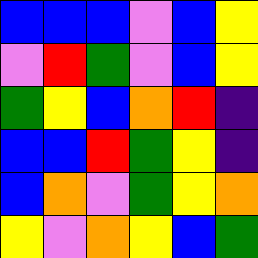[["blue", "blue", "blue", "violet", "blue", "yellow"], ["violet", "red", "green", "violet", "blue", "yellow"], ["green", "yellow", "blue", "orange", "red", "indigo"], ["blue", "blue", "red", "green", "yellow", "indigo"], ["blue", "orange", "violet", "green", "yellow", "orange"], ["yellow", "violet", "orange", "yellow", "blue", "green"]]